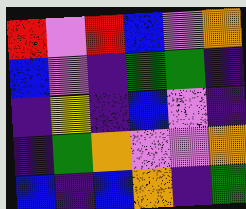[["red", "violet", "red", "blue", "violet", "orange"], ["blue", "violet", "indigo", "green", "green", "indigo"], ["indigo", "yellow", "indigo", "blue", "violet", "indigo"], ["indigo", "green", "orange", "violet", "violet", "orange"], ["blue", "indigo", "blue", "orange", "indigo", "green"]]